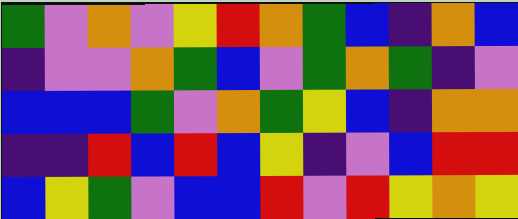[["green", "violet", "orange", "violet", "yellow", "red", "orange", "green", "blue", "indigo", "orange", "blue"], ["indigo", "violet", "violet", "orange", "green", "blue", "violet", "green", "orange", "green", "indigo", "violet"], ["blue", "blue", "blue", "green", "violet", "orange", "green", "yellow", "blue", "indigo", "orange", "orange"], ["indigo", "indigo", "red", "blue", "red", "blue", "yellow", "indigo", "violet", "blue", "red", "red"], ["blue", "yellow", "green", "violet", "blue", "blue", "red", "violet", "red", "yellow", "orange", "yellow"]]